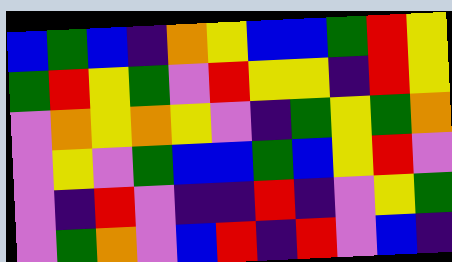[["blue", "green", "blue", "indigo", "orange", "yellow", "blue", "blue", "green", "red", "yellow"], ["green", "red", "yellow", "green", "violet", "red", "yellow", "yellow", "indigo", "red", "yellow"], ["violet", "orange", "yellow", "orange", "yellow", "violet", "indigo", "green", "yellow", "green", "orange"], ["violet", "yellow", "violet", "green", "blue", "blue", "green", "blue", "yellow", "red", "violet"], ["violet", "indigo", "red", "violet", "indigo", "indigo", "red", "indigo", "violet", "yellow", "green"], ["violet", "green", "orange", "violet", "blue", "red", "indigo", "red", "violet", "blue", "indigo"]]